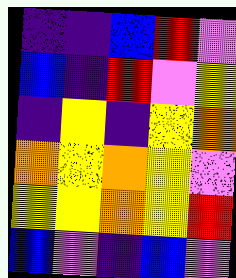[["indigo", "indigo", "blue", "red", "violet"], ["blue", "indigo", "red", "violet", "yellow"], ["indigo", "yellow", "indigo", "yellow", "orange"], ["orange", "yellow", "orange", "yellow", "violet"], ["yellow", "yellow", "orange", "yellow", "red"], ["blue", "violet", "indigo", "blue", "violet"]]